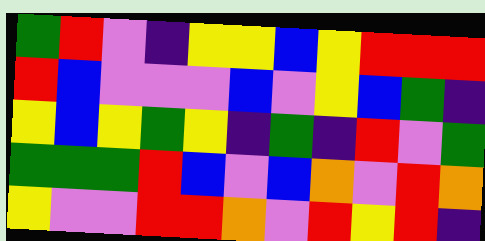[["green", "red", "violet", "indigo", "yellow", "yellow", "blue", "yellow", "red", "red", "red"], ["red", "blue", "violet", "violet", "violet", "blue", "violet", "yellow", "blue", "green", "indigo"], ["yellow", "blue", "yellow", "green", "yellow", "indigo", "green", "indigo", "red", "violet", "green"], ["green", "green", "green", "red", "blue", "violet", "blue", "orange", "violet", "red", "orange"], ["yellow", "violet", "violet", "red", "red", "orange", "violet", "red", "yellow", "red", "indigo"]]